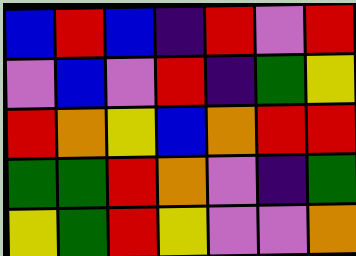[["blue", "red", "blue", "indigo", "red", "violet", "red"], ["violet", "blue", "violet", "red", "indigo", "green", "yellow"], ["red", "orange", "yellow", "blue", "orange", "red", "red"], ["green", "green", "red", "orange", "violet", "indigo", "green"], ["yellow", "green", "red", "yellow", "violet", "violet", "orange"]]